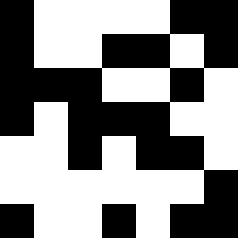[["black", "white", "white", "white", "white", "black", "black"], ["black", "white", "white", "black", "black", "white", "black"], ["black", "black", "black", "white", "white", "black", "white"], ["black", "white", "black", "black", "black", "white", "white"], ["white", "white", "black", "white", "black", "black", "white"], ["white", "white", "white", "white", "white", "white", "black"], ["black", "white", "white", "black", "white", "black", "black"]]